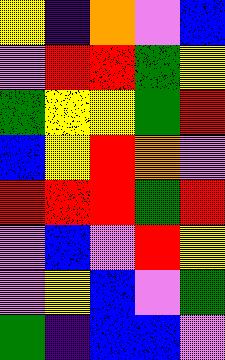[["yellow", "indigo", "orange", "violet", "blue"], ["violet", "red", "red", "green", "yellow"], ["green", "yellow", "yellow", "green", "red"], ["blue", "yellow", "red", "orange", "violet"], ["red", "red", "red", "green", "red"], ["violet", "blue", "violet", "red", "yellow"], ["violet", "yellow", "blue", "violet", "green"], ["green", "indigo", "blue", "blue", "violet"]]